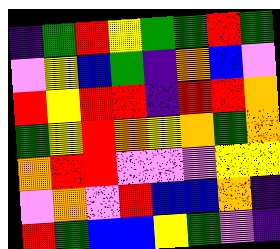[["indigo", "green", "red", "yellow", "green", "green", "red", "green"], ["violet", "yellow", "blue", "green", "indigo", "orange", "blue", "violet"], ["red", "yellow", "red", "red", "indigo", "red", "red", "orange"], ["green", "yellow", "red", "orange", "yellow", "orange", "green", "orange"], ["orange", "red", "red", "violet", "violet", "violet", "yellow", "yellow"], ["violet", "orange", "violet", "red", "blue", "blue", "orange", "indigo"], ["red", "green", "blue", "blue", "yellow", "green", "violet", "indigo"]]